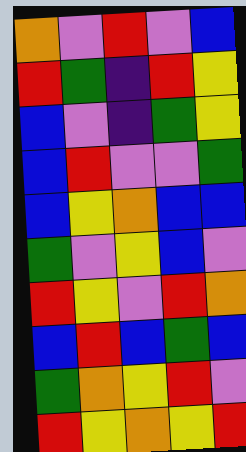[["orange", "violet", "red", "violet", "blue"], ["red", "green", "indigo", "red", "yellow"], ["blue", "violet", "indigo", "green", "yellow"], ["blue", "red", "violet", "violet", "green"], ["blue", "yellow", "orange", "blue", "blue"], ["green", "violet", "yellow", "blue", "violet"], ["red", "yellow", "violet", "red", "orange"], ["blue", "red", "blue", "green", "blue"], ["green", "orange", "yellow", "red", "violet"], ["red", "yellow", "orange", "yellow", "red"]]